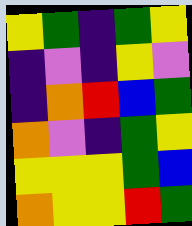[["yellow", "green", "indigo", "green", "yellow"], ["indigo", "violet", "indigo", "yellow", "violet"], ["indigo", "orange", "red", "blue", "green"], ["orange", "violet", "indigo", "green", "yellow"], ["yellow", "yellow", "yellow", "green", "blue"], ["orange", "yellow", "yellow", "red", "green"]]